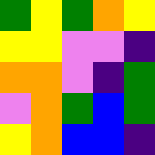[["green", "yellow", "green", "orange", "yellow"], ["yellow", "yellow", "violet", "violet", "indigo"], ["orange", "orange", "violet", "indigo", "green"], ["violet", "orange", "green", "blue", "green"], ["yellow", "orange", "blue", "blue", "indigo"]]